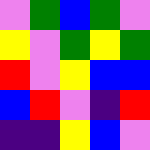[["violet", "green", "blue", "green", "violet"], ["yellow", "violet", "green", "yellow", "green"], ["red", "violet", "yellow", "blue", "blue"], ["blue", "red", "violet", "indigo", "red"], ["indigo", "indigo", "yellow", "blue", "violet"]]